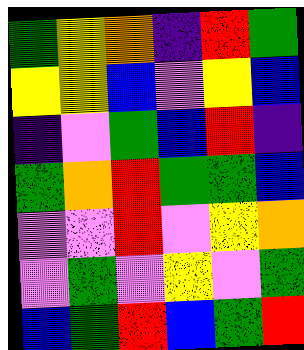[["green", "yellow", "orange", "indigo", "red", "green"], ["yellow", "yellow", "blue", "violet", "yellow", "blue"], ["indigo", "violet", "green", "blue", "red", "indigo"], ["green", "orange", "red", "green", "green", "blue"], ["violet", "violet", "red", "violet", "yellow", "orange"], ["violet", "green", "violet", "yellow", "violet", "green"], ["blue", "green", "red", "blue", "green", "red"]]